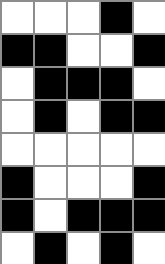[["white", "white", "white", "black", "white"], ["black", "black", "white", "white", "black"], ["white", "black", "black", "black", "white"], ["white", "black", "white", "black", "black"], ["white", "white", "white", "white", "white"], ["black", "white", "white", "white", "black"], ["black", "white", "black", "black", "black"], ["white", "black", "white", "black", "white"]]